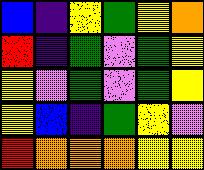[["blue", "indigo", "yellow", "green", "yellow", "orange"], ["red", "indigo", "green", "violet", "green", "yellow"], ["yellow", "violet", "green", "violet", "green", "yellow"], ["yellow", "blue", "indigo", "green", "yellow", "violet"], ["red", "orange", "orange", "orange", "yellow", "yellow"]]